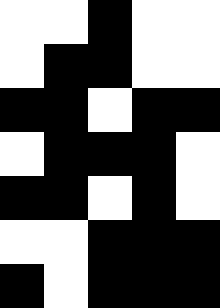[["white", "white", "black", "white", "white"], ["white", "black", "black", "white", "white"], ["black", "black", "white", "black", "black"], ["white", "black", "black", "black", "white"], ["black", "black", "white", "black", "white"], ["white", "white", "black", "black", "black"], ["black", "white", "black", "black", "black"]]